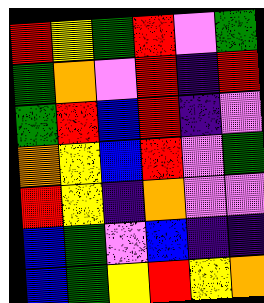[["red", "yellow", "green", "red", "violet", "green"], ["green", "orange", "violet", "red", "indigo", "red"], ["green", "red", "blue", "red", "indigo", "violet"], ["orange", "yellow", "blue", "red", "violet", "green"], ["red", "yellow", "indigo", "orange", "violet", "violet"], ["blue", "green", "violet", "blue", "indigo", "indigo"], ["blue", "green", "yellow", "red", "yellow", "orange"]]